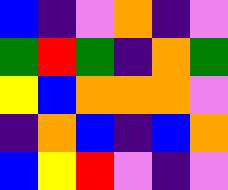[["blue", "indigo", "violet", "orange", "indigo", "violet"], ["green", "red", "green", "indigo", "orange", "green"], ["yellow", "blue", "orange", "orange", "orange", "violet"], ["indigo", "orange", "blue", "indigo", "blue", "orange"], ["blue", "yellow", "red", "violet", "indigo", "violet"]]